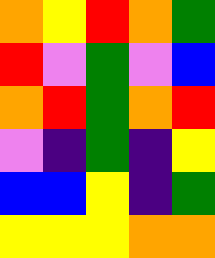[["orange", "yellow", "red", "orange", "green"], ["red", "violet", "green", "violet", "blue"], ["orange", "red", "green", "orange", "red"], ["violet", "indigo", "green", "indigo", "yellow"], ["blue", "blue", "yellow", "indigo", "green"], ["yellow", "yellow", "yellow", "orange", "orange"]]